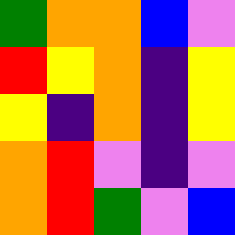[["green", "orange", "orange", "blue", "violet"], ["red", "yellow", "orange", "indigo", "yellow"], ["yellow", "indigo", "orange", "indigo", "yellow"], ["orange", "red", "violet", "indigo", "violet"], ["orange", "red", "green", "violet", "blue"]]